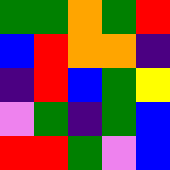[["green", "green", "orange", "green", "red"], ["blue", "red", "orange", "orange", "indigo"], ["indigo", "red", "blue", "green", "yellow"], ["violet", "green", "indigo", "green", "blue"], ["red", "red", "green", "violet", "blue"]]